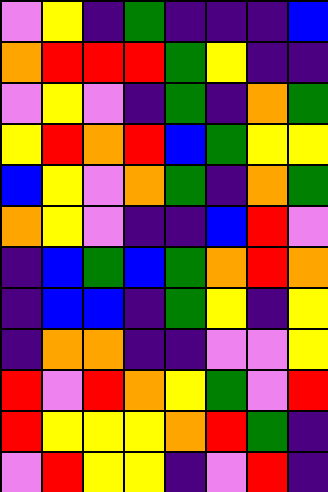[["violet", "yellow", "indigo", "green", "indigo", "indigo", "indigo", "blue"], ["orange", "red", "red", "red", "green", "yellow", "indigo", "indigo"], ["violet", "yellow", "violet", "indigo", "green", "indigo", "orange", "green"], ["yellow", "red", "orange", "red", "blue", "green", "yellow", "yellow"], ["blue", "yellow", "violet", "orange", "green", "indigo", "orange", "green"], ["orange", "yellow", "violet", "indigo", "indigo", "blue", "red", "violet"], ["indigo", "blue", "green", "blue", "green", "orange", "red", "orange"], ["indigo", "blue", "blue", "indigo", "green", "yellow", "indigo", "yellow"], ["indigo", "orange", "orange", "indigo", "indigo", "violet", "violet", "yellow"], ["red", "violet", "red", "orange", "yellow", "green", "violet", "red"], ["red", "yellow", "yellow", "yellow", "orange", "red", "green", "indigo"], ["violet", "red", "yellow", "yellow", "indigo", "violet", "red", "indigo"]]